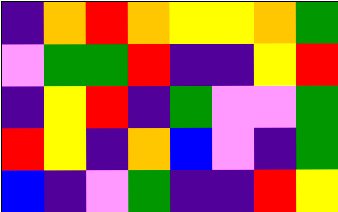[["indigo", "orange", "red", "orange", "yellow", "yellow", "orange", "green"], ["violet", "green", "green", "red", "indigo", "indigo", "yellow", "red"], ["indigo", "yellow", "red", "indigo", "green", "violet", "violet", "green"], ["red", "yellow", "indigo", "orange", "blue", "violet", "indigo", "green"], ["blue", "indigo", "violet", "green", "indigo", "indigo", "red", "yellow"]]